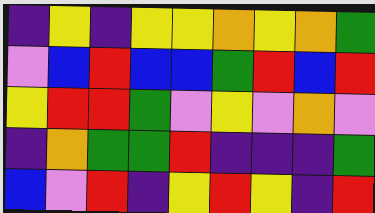[["indigo", "yellow", "indigo", "yellow", "yellow", "orange", "yellow", "orange", "green"], ["violet", "blue", "red", "blue", "blue", "green", "red", "blue", "red"], ["yellow", "red", "red", "green", "violet", "yellow", "violet", "orange", "violet"], ["indigo", "orange", "green", "green", "red", "indigo", "indigo", "indigo", "green"], ["blue", "violet", "red", "indigo", "yellow", "red", "yellow", "indigo", "red"]]